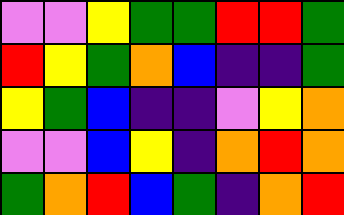[["violet", "violet", "yellow", "green", "green", "red", "red", "green"], ["red", "yellow", "green", "orange", "blue", "indigo", "indigo", "green"], ["yellow", "green", "blue", "indigo", "indigo", "violet", "yellow", "orange"], ["violet", "violet", "blue", "yellow", "indigo", "orange", "red", "orange"], ["green", "orange", "red", "blue", "green", "indigo", "orange", "red"]]